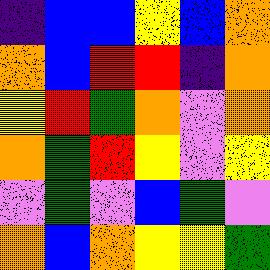[["indigo", "blue", "blue", "yellow", "blue", "orange"], ["orange", "blue", "red", "red", "indigo", "orange"], ["yellow", "red", "green", "orange", "violet", "orange"], ["orange", "green", "red", "yellow", "violet", "yellow"], ["violet", "green", "violet", "blue", "green", "violet"], ["orange", "blue", "orange", "yellow", "yellow", "green"]]